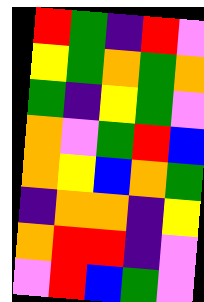[["red", "green", "indigo", "red", "violet"], ["yellow", "green", "orange", "green", "orange"], ["green", "indigo", "yellow", "green", "violet"], ["orange", "violet", "green", "red", "blue"], ["orange", "yellow", "blue", "orange", "green"], ["indigo", "orange", "orange", "indigo", "yellow"], ["orange", "red", "red", "indigo", "violet"], ["violet", "red", "blue", "green", "violet"]]